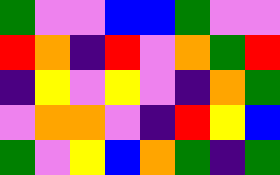[["green", "violet", "violet", "blue", "blue", "green", "violet", "violet"], ["red", "orange", "indigo", "red", "violet", "orange", "green", "red"], ["indigo", "yellow", "violet", "yellow", "violet", "indigo", "orange", "green"], ["violet", "orange", "orange", "violet", "indigo", "red", "yellow", "blue"], ["green", "violet", "yellow", "blue", "orange", "green", "indigo", "green"]]